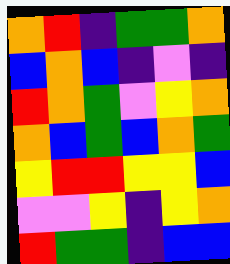[["orange", "red", "indigo", "green", "green", "orange"], ["blue", "orange", "blue", "indigo", "violet", "indigo"], ["red", "orange", "green", "violet", "yellow", "orange"], ["orange", "blue", "green", "blue", "orange", "green"], ["yellow", "red", "red", "yellow", "yellow", "blue"], ["violet", "violet", "yellow", "indigo", "yellow", "orange"], ["red", "green", "green", "indigo", "blue", "blue"]]